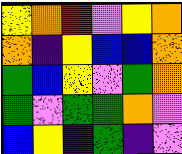[["yellow", "orange", "red", "violet", "yellow", "orange"], ["orange", "indigo", "yellow", "blue", "blue", "orange"], ["green", "blue", "yellow", "violet", "green", "orange"], ["green", "violet", "green", "green", "orange", "violet"], ["blue", "yellow", "indigo", "green", "indigo", "violet"]]